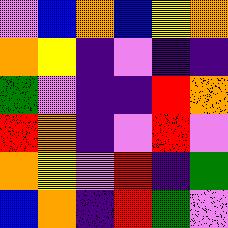[["violet", "blue", "orange", "blue", "yellow", "orange"], ["orange", "yellow", "indigo", "violet", "indigo", "indigo"], ["green", "violet", "indigo", "indigo", "red", "orange"], ["red", "orange", "indigo", "violet", "red", "violet"], ["orange", "yellow", "violet", "red", "indigo", "green"], ["blue", "orange", "indigo", "red", "green", "violet"]]